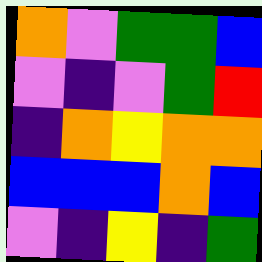[["orange", "violet", "green", "green", "blue"], ["violet", "indigo", "violet", "green", "red"], ["indigo", "orange", "yellow", "orange", "orange"], ["blue", "blue", "blue", "orange", "blue"], ["violet", "indigo", "yellow", "indigo", "green"]]